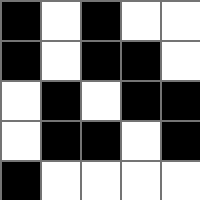[["black", "white", "black", "white", "white"], ["black", "white", "black", "black", "white"], ["white", "black", "white", "black", "black"], ["white", "black", "black", "white", "black"], ["black", "white", "white", "white", "white"]]